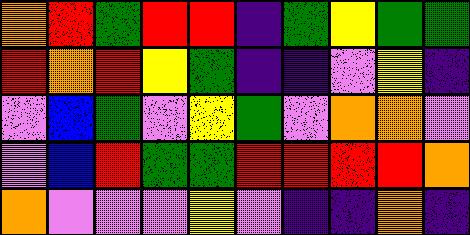[["orange", "red", "green", "red", "red", "indigo", "green", "yellow", "green", "green"], ["red", "orange", "red", "yellow", "green", "indigo", "indigo", "violet", "yellow", "indigo"], ["violet", "blue", "green", "violet", "yellow", "green", "violet", "orange", "orange", "violet"], ["violet", "blue", "red", "green", "green", "red", "red", "red", "red", "orange"], ["orange", "violet", "violet", "violet", "yellow", "violet", "indigo", "indigo", "orange", "indigo"]]